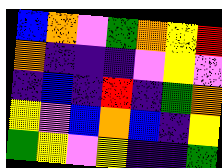[["blue", "orange", "violet", "green", "orange", "yellow", "red"], ["orange", "indigo", "indigo", "indigo", "violet", "yellow", "violet"], ["indigo", "blue", "indigo", "red", "indigo", "green", "orange"], ["yellow", "violet", "blue", "orange", "blue", "indigo", "yellow"], ["green", "yellow", "violet", "yellow", "indigo", "indigo", "green"]]